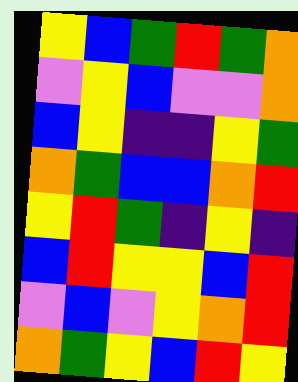[["yellow", "blue", "green", "red", "green", "orange"], ["violet", "yellow", "blue", "violet", "violet", "orange"], ["blue", "yellow", "indigo", "indigo", "yellow", "green"], ["orange", "green", "blue", "blue", "orange", "red"], ["yellow", "red", "green", "indigo", "yellow", "indigo"], ["blue", "red", "yellow", "yellow", "blue", "red"], ["violet", "blue", "violet", "yellow", "orange", "red"], ["orange", "green", "yellow", "blue", "red", "yellow"]]